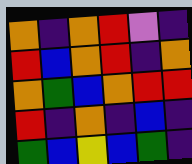[["orange", "indigo", "orange", "red", "violet", "indigo"], ["red", "blue", "orange", "red", "indigo", "orange"], ["orange", "green", "blue", "orange", "red", "red"], ["red", "indigo", "orange", "indigo", "blue", "indigo"], ["green", "blue", "yellow", "blue", "green", "indigo"]]